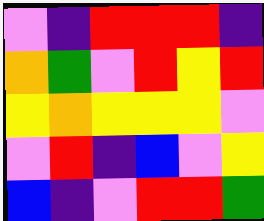[["violet", "indigo", "red", "red", "red", "indigo"], ["orange", "green", "violet", "red", "yellow", "red"], ["yellow", "orange", "yellow", "yellow", "yellow", "violet"], ["violet", "red", "indigo", "blue", "violet", "yellow"], ["blue", "indigo", "violet", "red", "red", "green"]]